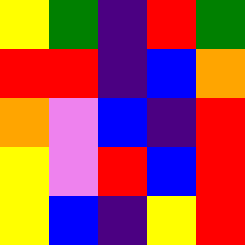[["yellow", "green", "indigo", "red", "green"], ["red", "red", "indigo", "blue", "orange"], ["orange", "violet", "blue", "indigo", "red"], ["yellow", "violet", "red", "blue", "red"], ["yellow", "blue", "indigo", "yellow", "red"]]